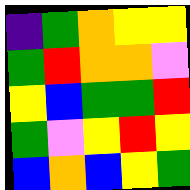[["indigo", "green", "orange", "yellow", "yellow"], ["green", "red", "orange", "orange", "violet"], ["yellow", "blue", "green", "green", "red"], ["green", "violet", "yellow", "red", "yellow"], ["blue", "orange", "blue", "yellow", "green"]]